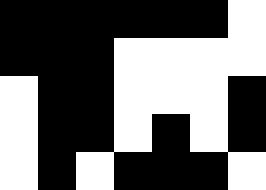[["black", "black", "black", "black", "black", "black", "white"], ["black", "black", "black", "white", "white", "white", "white"], ["white", "black", "black", "white", "white", "white", "black"], ["white", "black", "black", "white", "black", "white", "black"], ["white", "black", "white", "black", "black", "black", "white"]]